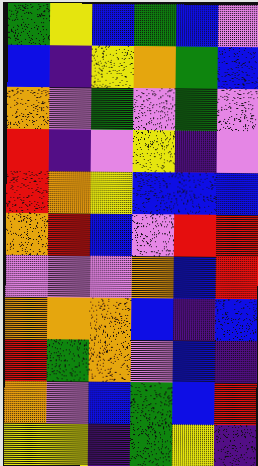[["green", "yellow", "blue", "green", "blue", "violet"], ["blue", "indigo", "yellow", "orange", "green", "blue"], ["orange", "violet", "green", "violet", "green", "violet"], ["red", "indigo", "violet", "yellow", "indigo", "violet"], ["red", "orange", "yellow", "blue", "blue", "blue"], ["orange", "red", "blue", "violet", "red", "red"], ["violet", "violet", "violet", "orange", "blue", "red"], ["orange", "orange", "orange", "blue", "indigo", "blue"], ["red", "green", "orange", "violet", "blue", "indigo"], ["orange", "violet", "blue", "green", "blue", "red"], ["yellow", "yellow", "indigo", "green", "yellow", "indigo"]]